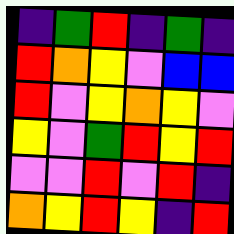[["indigo", "green", "red", "indigo", "green", "indigo"], ["red", "orange", "yellow", "violet", "blue", "blue"], ["red", "violet", "yellow", "orange", "yellow", "violet"], ["yellow", "violet", "green", "red", "yellow", "red"], ["violet", "violet", "red", "violet", "red", "indigo"], ["orange", "yellow", "red", "yellow", "indigo", "red"]]